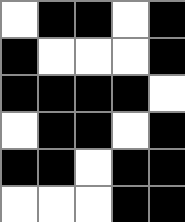[["white", "black", "black", "white", "black"], ["black", "white", "white", "white", "black"], ["black", "black", "black", "black", "white"], ["white", "black", "black", "white", "black"], ["black", "black", "white", "black", "black"], ["white", "white", "white", "black", "black"]]